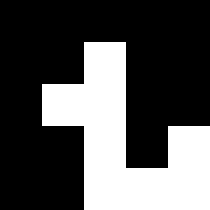[["black", "black", "black", "black", "black"], ["black", "black", "white", "black", "black"], ["black", "white", "white", "black", "black"], ["black", "black", "white", "black", "white"], ["black", "black", "white", "white", "white"]]